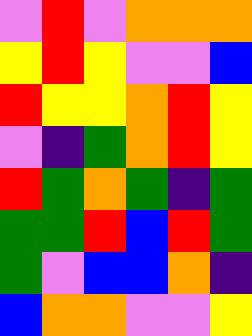[["violet", "red", "violet", "orange", "orange", "orange"], ["yellow", "red", "yellow", "violet", "violet", "blue"], ["red", "yellow", "yellow", "orange", "red", "yellow"], ["violet", "indigo", "green", "orange", "red", "yellow"], ["red", "green", "orange", "green", "indigo", "green"], ["green", "green", "red", "blue", "red", "green"], ["green", "violet", "blue", "blue", "orange", "indigo"], ["blue", "orange", "orange", "violet", "violet", "yellow"]]